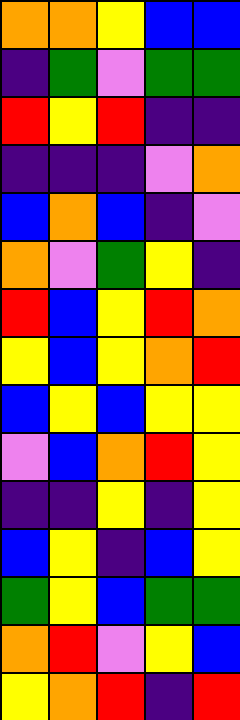[["orange", "orange", "yellow", "blue", "blue"], ["indigo", "green", "violet", "green", "green"], ["red", "yellow", "red", "indigo", "indigo"], ["indigo", "indigo", "indigo", "violet", "orange"], ["blue", "orange", "blue", "indigo", "violet"], ["orange", "violet", "green", "yellow", "indigo"], ["red", "blue", "yellow", "red", "orange"], ["yellow", "blue", "yellow", "orange", "red"], ["blue", "yellow", "blue", "yellow", "yellow"], ["violet", "blue", "orange", "red", "yellow"], ["indigo", "indigo", "yellow", "indigo", "yellow"], ["blue", "yellow", "indigo", "blue", "yellow"], ["green", "yellow", "blue", "green", "green"], ["orange", "red", "violet", "yellow", "blue"], ["yellow", "orange", "red", "indigo", "red"]]